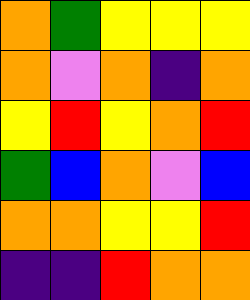[["orange", "green", "yellow", "yellow", "yellow"], ["orange", "violet", "orange", "indigo", "orange"], ["yellow", "red", "yellow", "orange", "red"], ["green", "blue", "orange", "violet", "blue"], ["orange", "orange", "yellow", "yellow", "red"], ["indigo", "indigo", "red", "orange", "orange"]]